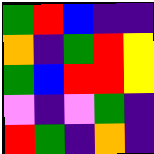[["green", "red", "blue", "indigo", "indigo"], ["orange", "indigo", "green", "red", "yellow"], ["green", "blue", "red", "red", "yellow"], ["violet", "indigo", "violet", "green", "indigo"], ["red", "green", "indigo", "orange", "indigo"]]